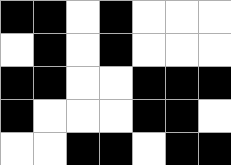[["black", "black", "white", "black", "white", "white", "white"], ["white", "black", "white", "black", "white", "white", "white"], ["black", "black", "white", "white", "black", "black", "black"], ["black", "white", "white", "white", "black", "black", "white"], ["white", "white", "black", "black", "white", "black", "black"]]